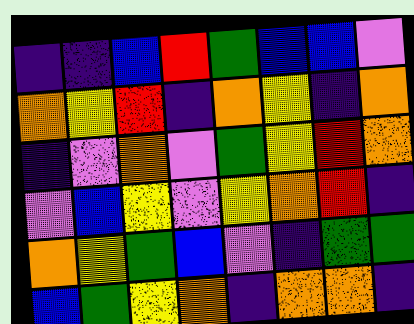[["indigo", "indigo", "blue", "red", "green", "blue", "blue", "violet"], ["orange", "yellow", "red", "indigo", "orange", "yellow", "indigo", "orange"], ["indigo", "violet", "orange", "violet", "green", "yellow", "red", "orange"], ["violet", "blue", "yellow", "violet", "yellow", "orange", "red", "indigo"], ["orange", "yellow", "green", "blue", "violet", "indigo", "green", "green"], ["blue", "green", "yellow", "orange", "indigo", "orange", "orange", "indigo"]]